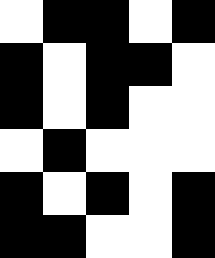[["white", "black", "black", "white", "black"], ["black", "white", "black", "black", "white"], ["black", "white", "black", "white", "white"], ["white", "black", "white", "white", "white"], ["black", "white", "black", "white", "black"], ["black", "black", "white", "white", "black"]]